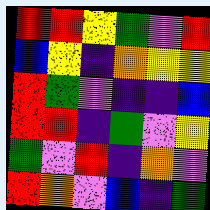[["red", "red", "yellow", "green", "violet", "red"], ["blue", "yellow", "indigo", "orange", "yellow", "yellow"], ["red", "green", "violet", "indigo", "indigo", "blue"], ["red", "red", "indigo", "green", "violet", "yellow"], ["green", "violet", "red", "indigo", "orange", "violet"], ["red", "orange", "violet", "blue", "indigo", "green"]]